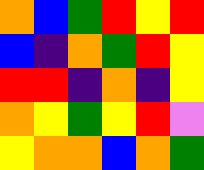[["orange", "blue", "green", "red", "yellow", "red"], ["blue", "indigo", "orange", "green", "red", "yellow"], ["red", "red", "indigo", "orange", "indigo", "yellow"], ["orange", "yellow", "green", "yellow", "red", "violet"], ["yellow", "orange", "orange", "blue", "orange", "green"]]